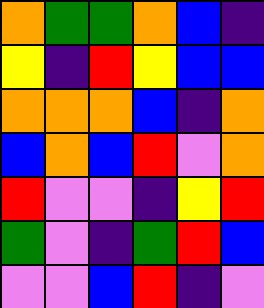[["orange", "green", "green", "orange", "blue", "indigo"], ["yellow", "indigo", "red", "yellow", "blue", "blue"], ["orange", "orange", "orange", "blue", "indigo", "orange"], ["blue", "orange", "blue", "red", "violet", "orange"], ["red", "violet", "violet", "indigo", "yellow", "red"], ["green", "violet", "indigo", "green", "red", "blue"], ["violet", "violet", "blue", "red", "indigo", "violet"]]